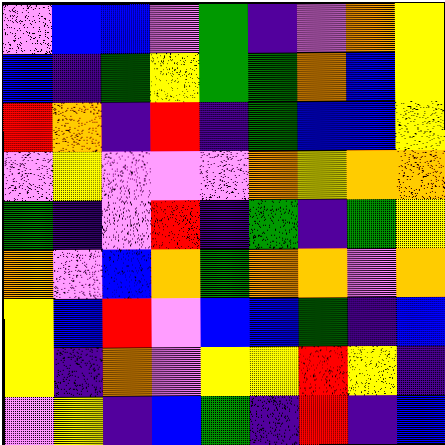[["violet", "blue", "blue", "violet", "green", "indigo", "violet", "orange", "yellow"], ["blue", "indigo", "green", "yellow", "green", "green", "orange", "blue", "yellow"], ["red", "orange", "indigo", "red", "indigo", "green", "blue", "blue", "yellow"], ["violet", "yellow", "violet", "violet", "violet", "orange", "yellow", "orange", "orange"], ["green", "indigo", "violet", "red", "indigo", "green", "indigo", "green", "yellow"], ["orange", "violet", "blue", "orange", "green", "orange", "orange", "violet", "orange"], ["yellow", "blue", "red", "violet", "blue", "blue", "green", "indigo", "blue"], ["yellow", "indigo", "orange", "violet", "yellow", "yellow", "red", "yellow", "indigo"], ["violet", "yellow", "indigo", "blue", "green", "indigo", "red", "indigo", "blue"]]